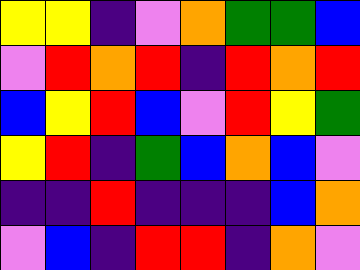[["yellow", "yellow", "indigo", "violet", "orange", "green", "green", "blue"], ["violet", "red", "orange", "red", "indigo", "red", "orange", "red"], ["blue", "yellow", "red", "blue", "violet", "red", "yellow", "green"], ["yellow", "red", "indigo", "green", "blue", "orange", "blue", "violet"], ["indigo", "indigo", "red", "indigo", "indigo", "indigo", "blue", "orange"], ["violet", "blue", "indigo", "red", "red", "indigo", "orange", "violet"]]